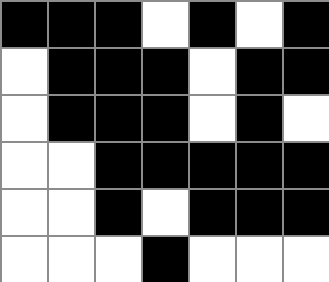[["black", "black", "black", "white", "black", "white", "black"], ["white", "black", "black", "black", "white", "black", "black"], ["white", "black", "black", "black", "white", "black", "white"], ["white", "white", "black", "black", "black", "black", "black"], ["white", "white", "black", "white", "black", "black", "black"], ["white", "white", "white", "black", "white", "white", "white"]]